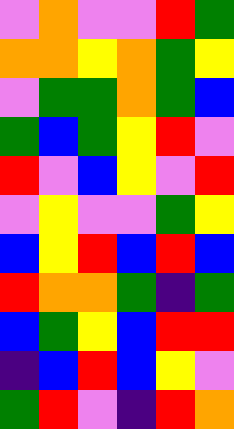[["violet", "orange", "violet", "violet", "red", "green"], ["orange", "orange", "yellow", "orange", "green", "yellow"], ["violet", "green", "green", "orange", "green", "blue"], ["green", "blue", "green", "yellow", "red", "violet"], ["red", "violet", "blue", "yellow", "violet", "red"], ["violet", "yellow", "violet", "violet", "green", "yellow"], ["blue", "yellow", "red", "blue", "red", "blue"], ["red", "orange", "orange", "green", "indigo", "green"], ["blue", "green", "yellow", "blue", "red", "red"], ["indigo", "blue", "red", "blue", "yellow", "violet"], ["green", "red", "violet", "indigo", "red", "orange"]]